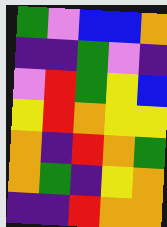[["green", "violet", "blue", "blue", "orange"], ["indigo", "indigo", "green", "violet", "indigo"], ["violet", "red", "green", "yellow", "blue"], ["yellow", "red", "orange", "yellow", "yellow"], ["orange", "indigo", "red", "orange", "green"], ["orange", "green", "indigo", "yellow", "orange"], ["indigo", "indigo", "red", "orange", "orange"]]